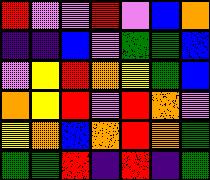[["red", "violet", "violet", "red", "violet", "blue", "orange"], ["indigo", "indigo", "blue", "violet", "green", "green", "blue"], ["violet", "yellow", "red", "orange", "yellow", "green", "blue"], ["orange", "yellow", "red", "violet", "red", "orange", "violet"], ["yellow", "orange", "blue", "orange", "red", "orange", "green"], ["green", "green", "red", "indigo", "red", "indigo", "green"]]